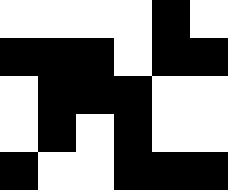[["white", "white", "white", "white", "black", "white"], ["black", "black", "black", "white", "black", "black"], ["white", "black", "black", "black", "white", "white"], ["white", "black", "white", "black", "white", "white"], ["black", "white", "white", "black", "black", "black"]]